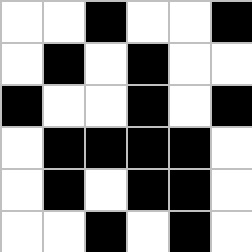[["white", "white", "black", "white", "white", "black"], ["white", "black", "white", "black", "white", "white"], ["black", "white", "white", "black", "white", "black"], ["white", "black", "black", "black", "black", "white"], ["white", "black", "white", "black", "black", "white"], ["white", "white", "black", "white", "black", "white"]]